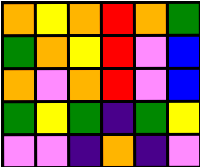[["orange", "yellow", "orange", "red", "orange", "green"], ["green", "orange", "yellow", "red", "violet", "blue"], ["orange", "violet", "orange", "red", "violet", "blue"], ["green", "yellow", "green", "indigo", "green", "yellow"], ["violet", "violet", "indigo", "orange", "indigo", "violet"]]